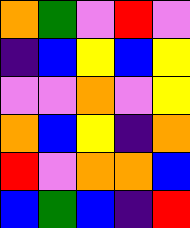[["orange", "green", "violet", "red", "violet"], ["indigo", "blue", "yellow", "blue", "yellow"], ["violet", "violet", "orange", "violet", "yellow"], ["orange", "blue", "yellow", "indigo", "orange"], ["red", "violet", "orange", "orange", "blue"], ["blue", "green", "blue", "indigo", "red"]]